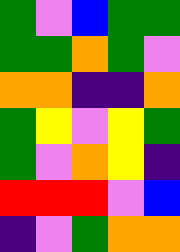[["green", "violet", "blue", "green", "green"], ["green", "green", "orange", "green", "violet"], ["orange", "orange", "indigo", "indigo", "orange"], ["green", "yellow", "violet", "yellow", "green"], ["green", "violet", "orange", "yellow", "indigo"], ["red", "red", "red", "violet", "blue"], ["indigo", "violet", "green", "orange", "orange"]]